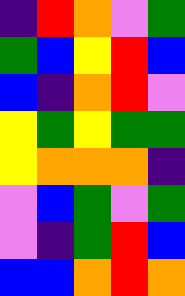[["indigo", "red", "orange", "violet", "green"], ["green", "blue", "yellow", "red", "blue"], ["blue", "indigo", "orange", "red", "violet"], ["yellow", "green", "yellow", "green", "green"], ["yellow", "orange", "orange", "orange", "indigo"], ["violet", "blue", "green", "violet", "green"], ["violet", "indigo", "green", "red", "blue"], ["blue", "blue", "orange", "red", "orange"]]